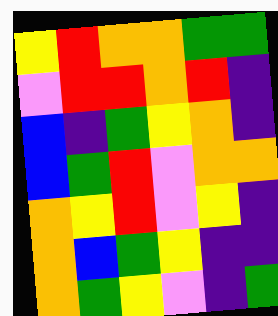[["yellow", "red", "orange", "orange", "green", "green"], ["violet", "red", "red", "orange", "red", "indigo"], ["blue", "indigo", "green", "yellow", "orange", "indigo"], ["blue", "green", "red", "violet", "orange", "orange"], ["orange", "yellow", "red", "violet", "yellow", "indigo"], ["orange", "blue", "green", "yellow", "indigo", "indigo"], ["orange", "green", "yellow", "violet", "indigo", "green"]]